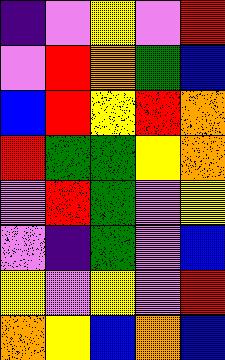[["indigo", "violet", "yellow", "violet", "red"], ["violet", "red", "orange", "green", "blue"], ["blue", "red", "yellow", "red", "orange"], ["red", "green", "green", "yellow", "orange"], ["violet", "red", "green", "violet", "yellow"], ["violet", "indigo", "green", "violet", "blue"], ["yellow", "violet", "yellow", "violet", "red"], ["orange", "yellow", "blue", "orange", "blue"]]